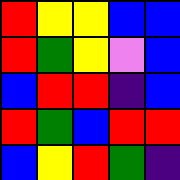[["red", "yellow", "yellow", "blue", "blue"], ["red", "green", "yellow", "violet", "blue"], ["blue", "red", "red", "indigo", "blue"], ["red", "green", "blue", "red", "red"], ["blue", "yellow", "red", "green", "indigo"]]